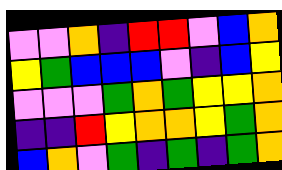[["violet", "violet", "orange", "indigo", "red", "red", "violet", "blue", "orange"], ["yellow", "green", "blue", "blue", "blue", "violet", "indigo", "blue", "yellow"], ["violet", "violet", "violet", "green", "orange", "green", "yellow", "yellow", "orange"], ["indigo", "indigo", "red", "yellow", "orange", "orange", "yellow", "green", "orange"], ["blue", "orange", "violet", "green", "indigo", "green", "indigo", "green", "orange"]]